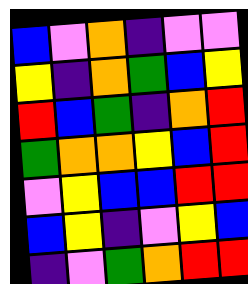[["blue", "violet", "orange", "indigo", "violet", "violet"], ["yellow", "indigo", "orange", "green", "blue", "yellow"], ["red", "blue", "green", "indigo", "orange", "red"], ["green", "orange", "orange", "yellow", "blue", "red"], ["violet", "yellow", "blue", "blue", "red", "red"], ["blue", "yellow", "indigo", "violet", "yellow", "blue"], ["indigo", "violet", "green", "orange", "red", "red"]]